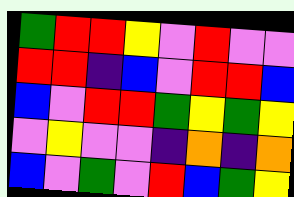[["green", "red", "red", "yellow", "violet", "red", "violet", "violet"], ["red", "red", "indigo", "blue", "violet", "red", "red", "blue"], ["blue", "violet", "red", "red", "green", "yellow", "green", "yellow"], ["violet", "yellow", "violet", "violet", "indigo", "orange", "indigo", "orange"], ["blue", "violet", "green", "violet", "red", "blue", "green", "yellow"]]